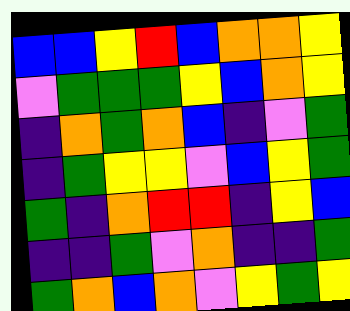[["blue", "blue", "yellow", "red", "blue", "orange", "orange", "yellow"], ["violet", "green", "green", "green", "yellow", "blue", "orange", "yellow"], ["indigo", "orange", "green", "orange", "blue", "indigo", "violet", "green"], ["indigo", "green", "yellow", "yellow", "violet", "blue", "yellow", "green"], ["green", "indigo", "orange", "red", "red", "indigo", "yellow", "blue"], ["indigo", "indigo", "green", "violet", "orange", "indigo", "indigo", "green"], ["green", "orange", "blue", "orange", "violet", "yellow", "green", "yellow"]]